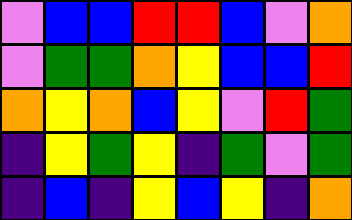[["violet", "blue", "blue", "red", "red", "blue", "violet", "orange"], ["violet", "green", "green", "orange", "yellow", "blue", "blue", "red"], ["orange", "yellow", "orange", "blue", "yellow", "violet", "red", "green"], ["indigo", "yellow", "green", "yellow", "indigo", "green", "violet", "green"], ["indigo", "blue", "indigo", "yellow", "blue", "yellow", "indigo", "orange"]]